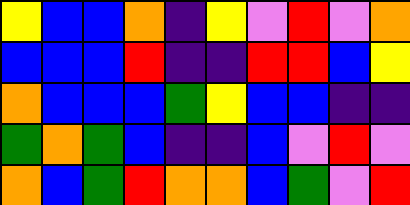[["yellow", "blue", "blue", "orange", "indigo", "yellow", "violet", "red", "violet", "orange"], ["blue", "blue", "blue", "red", "indigo", "indigo", "red", "red", "blue", "yellow"], ["orange", "blue", "blue", "blue", "green", "yellow", "blue", "blue", "indigo", "indigo"], ["green", "orange", "green", "blue", "indigo", "indigo", "blue", "violet", "red", "violet"], ["orange", "blue", "green", "red", "orange", "orange", "blue", "green", "violet", "red"]]